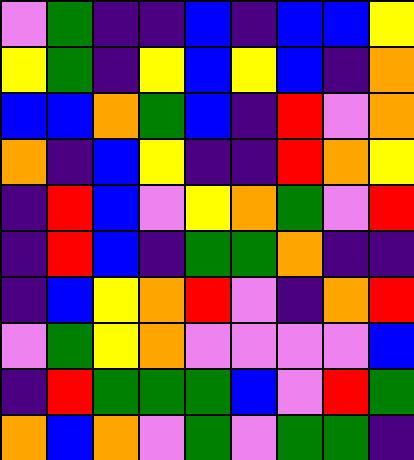[["violet", "green", "indigo", "indigo", "blue", "indigo", "blue", "blue", "yellow"], ["yellow", "green", "indigo", "yellow", "blue", "yellow", "blue", "indigo", "orange"], ["blue", "blue", "orange", "green", "blue", "indigo", "red", "violet", "orange"], ["orange", "indigo", "blue", "yellow", "indigo", "indigo", "red", "orange", "yellow"], ["indigo", "red", "blue", "violet", "yellow", "orange", "green", "violet", "red"], ["indigo", "red", "blue", "indigo", "green", "green", "orange", "indigo", "indigo"], ["indigo", "blue", "yellow", "orange", "red", "violet", "indigo", "orange", "red"], ["violet", "green", "yellow", "orange", "violet", "violet", "violet", "violet", "blue"], ["indigo", "red", "green", "green", "green", "blue", "violet", "red", "green"], ["orange", "blue", "orange", "violet", "green", "violet", "green", "green", "indigo"]]